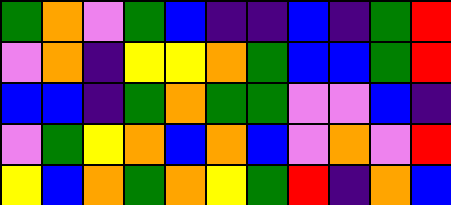[["green", "orange", "violet", "green", "blue", "indigo", "indigo", "blue", "indigo", "green", "red"], ["violet", "orange", "indigo", "yellow", "yellow", "orange", "green", "blue", "blue", "green", "red"], ["blue", "blue", "indigo", "green", "orange", "green", "green", "violet", "violet", "blue", "indigo"], ["violet", "green", "yellow", "orange", "blue", "orange", "blue", "violet", "orange", "violet", "red"], ["yellow", "blue", "orange", "green", "orange", "yellow", "green", "red", "indigo", "orange", "blue"]]